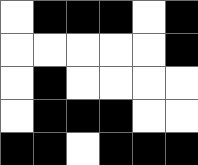[["white", "black", "black", "black", "white", "black"], ["white", "white", "white", "white", "white", "black"], ["white", "black", "white", "white", "white", "white"], ["white", "black", "black", "black", "white", "white"], ["black", "black", "white", "black", "black", "black"]]